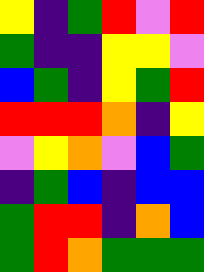[["yellow", "indigo", "green", "red", "violet", "red"], ["green", "indigo", "indigo", "yellow", "yellow", "violet"], ["blue", "green", "indigo", "yellow", "green", "red"], ["red", "red", "red", "orange", "indigo", "yellow"], ["violet", "yellow", "orange", "violet", "blue", "green"], ["indigo", "green", "blue", "indigo", "blue", "blue"], ["green", "red", "red", "indigo", "orange", "blue"], ["green", "red", "orange", "green", "green", "green"]]